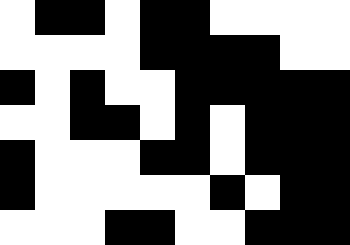[["white", "black", "black", "white", "black", "black", "white", "white", "white", "white"], ["white", "white", "white", "white", "black", "black", "black", "black", "white", "white"], ["black", "white", "black", "white", "white", "black", "black", "black", "black", "black"], ["white", "white", "black", "black", "white", "black", "white", "black", "black", "black"], ["black", "white", "white", "white", "black", "black", "white", "black", "black", "black"], ["black", "white", "white", "white", "white", "white", "black", "white", "black", "black"], ["white", "white", "white", "black", "black", "white", "white", "black", "black", "black"]]